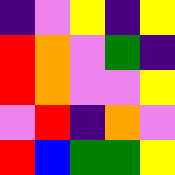[["indigo", "violet", "yellow", "indigo", "yellow"], ["red", "orange", "violet", "green", "indigo"], ["red", "orange", "violet", "violet", "yellow"], ["violet", "red", "indigo", "orange", "violet"], ["red", "blue", "green", "green", "yellow"]]